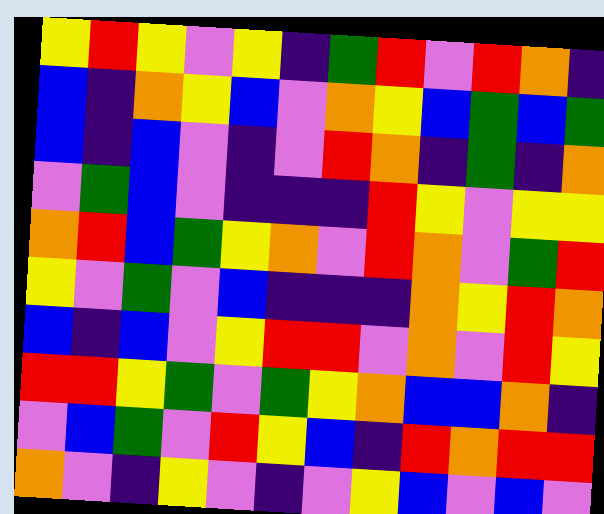[["yellow", "red", "yellow", "violet", "yellow", "indigo", "green", "red", "violet", "red", "orange", "indigo"], ["blue", "indigo", "orange", "yellow", "blue", "violet", "orange", "yellow", "blue", "green", "blue", "green"], ["blue", "indigo", "blue", "violet", "indigo", "violet", "red", "orange", "indigo", "green", "indigo", "orange"], ["violet", "green", "blue", "violet", "indigo", "indigo", "indigo", "red", "yellow", "violet", "yellow", "yellow"], ["orange", "red", "blue", "green", "yellow", "orange", "violet", "red", "orange", "violet", "green", "red"], ["yellow", "violet", "green", "violet", "blue", "indigo", "indigo", "indigo", "orange", "yellow", "red", "orange"], ["blue", "indigo", "blue", "violet", "yellow", "red", "red", "violet", "orange", "violet", "red", "yellow"], ["red", "red", "yellow", "green", "violet", "green", "yellow", "orange", "blue", "blue", "orange", "indigo"], ["violet", "blue", "green", "violet", "red", "yellow", "blue", "indigo", "red", "orange", "red", "red"], ["orange", "violet", "indigo", "yellow", "violet", "indigo", "violet", "yellow", "blue", "violet", "blue", "violet"]]